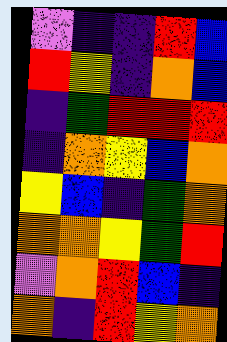[["violet", "indigo", "indigo", "red", "blue"], ["red", "yellow", "indigo", "orange", "blue"], ["indigo", "green", "red", "red", "red"], ["indigo", "orange", "yellow", "blue", "orange"], ["yellow", "blue", "indigo", "green", "orange"], ["orange", "orange", "yellow", "green", "red"], ["violet", "orange", "red", "blue", "indigo"], ["orange", "indigo", "red", "yellow", "orange"]]